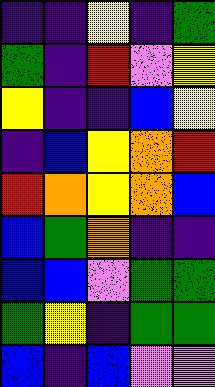[["indigo", "indigo", "yellow", "indigo", "green"], ["green", "indigo", "red", "violet", "yellow"], ["yellow", "indigo", "indigo", "blue", "yellow"], ["indigo", "blue", "yellow", "orange", "red"], ["red", "orange", "yellow", "orange", "blue"], ["blue", "green", "orange", "indigo", "indigo"], ["blue", "blue", "violet", "green", "green"], ["green", "yellow", "indigo", "green", "green"], ["blue", "indigo", "blue", "violet", "violet"]]